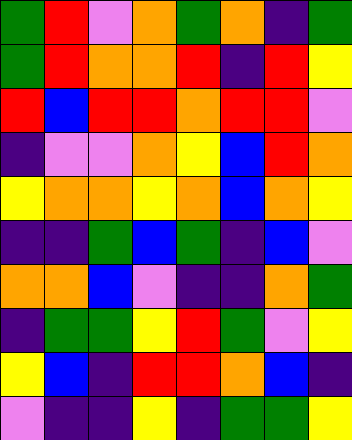[["green", "red", "violet", "orange", "green", "orange", "indigo", "green"], ["green", "red", "orange", "orange", "red", "indigo", "red", "yellow"], ["red", "blue", "red", "red", "orange", "red", "red", "violet"], ["indigo", "violet", "violet", "orange", "yellow", "blue", "red", "orange"], ["yellow", "orange", "orange", "yellow", "orange", "blue", "orange", "yellow"], ["indigo", "indigo", "green", "blue", "green", "indigo", "blue", "violet"], ["orange", "orange", "blue", "violet", "indigo", "indigo", "orange", "green"], ["indigo", "green", "green", "yellow", "red", "green", "violet", "yellow"], ["yellow", "blue", "indigo", "red", "red", "orange", "blue", "indigo"], ["violet", "indigo", "indigo", "yellow", "indigo", "green", "green", "yellow"]]